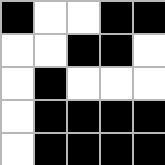[["black", "white", "white", "black", "black"], ["white", "white", "black", "black", "white"], ["white", "black", "white", "white", "white"], ["white", "black", "black", "black", "black"], ["white", "black", "black", "black", "black"]]